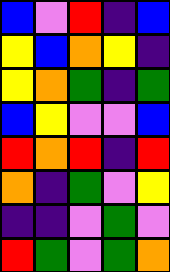[["blue", "violet", "red", "indigo", "blue"], ["yellow", "blue", "orange", "yellow", "indigo"], ["yellow", "orange", "green", "indigo", "green"], ["blue", "yellow", "violet", "violet", "blue"], ["red", "orange", "red", "indigo", "red"], ["orange", "indigo", "green", "violet", "yellow"], ["indigo", "indigo", "violet", "green", "violet"], ["red", "green", "violet", "green", "orange"]]